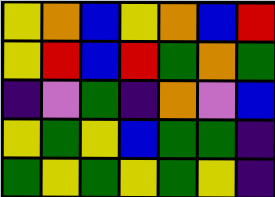[["yellow", "orange", "blue", "yellow", "orange", "blue", "red"], ["yellow", "red", "blue", "red", "green", "orange", "green"], ["indigo", "violet", "green", "indigo", "orange", "violet", "blue"], ["yellow", "green", "yellow", "blue", "green", "green", "indigo"], ["green", "yellow", "green", "yellow", "green", "yellow", "indigo"]]